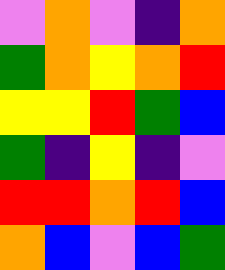[["violet", "orange", "violet", "indigo", "orange"], ["green", "orange", "yellow", "orange", "red"], ["yellow", "yellow", "red", "green", "blue"], ["green", "indigo", "yellow", "indigo", "violet"], ["red", "red", "orange", "red", "blue"], ["orange", "blue", "violet", "blue", "green"]]